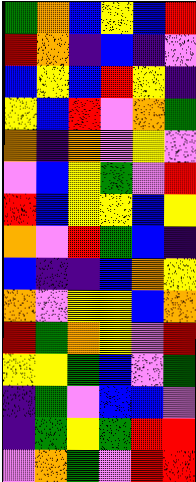[["green", "orange", "blue", "yellow", "blue", "red"], ["red", "orange", "indigo", "blue", "indigo", "violet"], ["blue", "yellow", "blue", "red", "yellow", "indigo"], ["yellow", "blue", "red", "violet", "orange", "green"], ["orange", "indigo", "orange", "violet", "yellow", "violet"], ["violet", "blue", "yellow", "green", "violet", "red"], ["red", "blue", "yellow", "yellow", "blue", "yellow"], ["orange", "violet", "red", "green", "blue", "indigo"], ["blue", "indigo", "indigo", "blue", "orange", "yellow"], ["orange", "violet", "yellow", "yellow", "blue", "orange"], ["red", "green", "orange", "yellow", "violet", "red"], ["yellow", "yellow", "green", "blue", "violet", "green"], ["indigo", "green", "violet", "blue", "blue", "violet"], ["indigo", "green", "yellow", "green", "red", "red"], ["violet", "orange", "green", "violet", "red", "red"]]